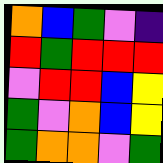[["orange", "blue", "green", "violet", "indigo"], ["red", "green", "red", "red", "red"], ["violet", "red", "red", "blue", "yellow"], ["green", "violet", "orange", "blue", "yellow"], ["green", "orange", "orange", "violet", "green"]]